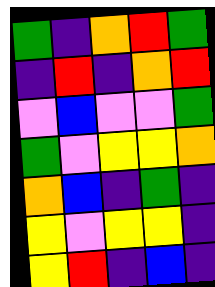[["green", "indigo", "orange", "red", "green"], ["indigo", "red", "indigo", "orange", "red"], ["violet", "blue", "violet", "violet", "green"], ["green", "violet", "yellow", "yellow", "orange"], ["orange", "blue", "indigo", "green", "indigo"], ["yellow", "violet", "yellow", "yellow", "indigo"], ["yellow", "red", "indigo", "blue", "indigo"]]